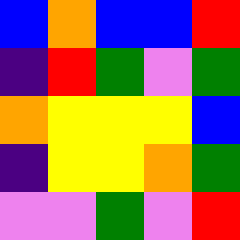[["blue", "orange", "blue", "blue", "red"], ["indigo", "red", "green", "violet", "green"], ["orange", "yellow", "yellow", "yellow", "blue"], ["indigo", "yellow", "yellow", "orange", "green"], ["violet", "violet", "green", "violet", "red"]]